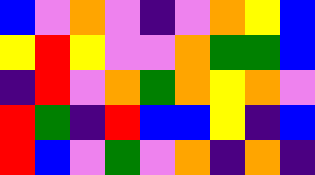[["blue", "violet", "orange", "violet", "indigo", "violet", "orange", "yellow", "blue"], ["yellow", "red", "yellow", "violet", "violet", "orange", "green", "green", "blue"], ["indigo", "red", "violet", "orange", "green", "orange", "yellow", "orange", "violet"], ["red", "green", "indigo", "red", "blue", "blue", "yellow", "indigo", "blue"], ["red", "blue", "violet", "green", "violet", "orange", "indigo", "orange", "indigo"]]